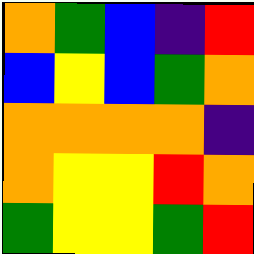[["orange", "green", "blue", "indigo", "red"], ["blue", "yellow", "blue", "green", "orange"], ["orange", "orange", "orange", "orange", "indigo"], ["orange", "yellow", "yellow", "red", "orange"], ["green", "yellow", "yellow", "green", "red"]]